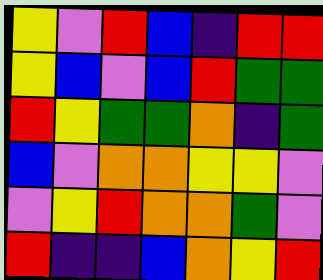[["yellow", "violet", "red", "blue", "indigo", "red", "red"], ["yellow", "blue", "violet", "blue", "red", "green", "green"], ["red", "yellow", "green", "green", "orange", "indigo", "green"], ["blue", "violet", "orange", "orange", "yellow", "yellow", "violet"], ["violet", "yellow", "red", "orange", "orange", "green", "violet"], ["red", "indigo", "indigo", "blue", "orange", "yellow", "red"]]